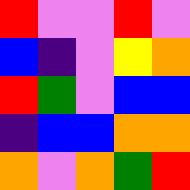[["red", "violet", "violet", "red", "violet"], ["blue", "indigo", "violet", "yellow", "orange"], ["red", "green", "violet", "blue", "blue"], ["indigo", "blue", "blue", "orange", "orange"], ["orange", "violet", "orange", "green", "red"]]